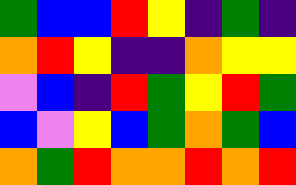[["green", "blue", "blue", "red", "yellow", "indigo", "green", "indigo"], ["orange", "red", "yellow", "indigo", "indigo", "orange", "yellow", "yellow"], ["violet", "blue", "indigo", "red", "green", "yellow", "red", "green"], ["blue", "violet", "yellow", "blue", "green", "orange", "green", "blue"], ["orange", "green", "red", "orange", "orange", "red", "orange", "red"]]